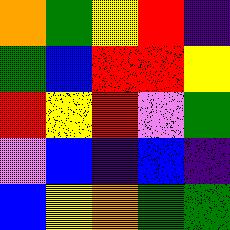[["orange", "green", "yellow", "red", "indigo"], ["green", "blue", "red", "red", "yellow"], ["red", "yellow", "red", "violet", "green"], ["violet", "blue", "indigo", "blue", "indigo"], ["blue", "yellow", "orange", "green", "green"]]